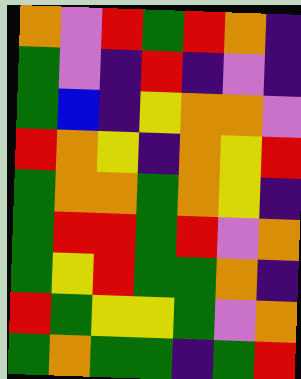[["orange", "violet", "red", "green", "red", "orange", "indigo"], ["green", "violet", "indigo", "red", "indigo", "violet", "indigo"], ["green", "blue", "indigo", "yellow", "orange", "orange", "violet"], ["red", "orange", "yellow", "indigo", "orange", "yellow", "red"], ["green", "orange", "orange", "green", "orange", "yellow", "indigo"], ["green", "red", "red", "green", "red", "violet", "orange"], ["green", "yellow", "red", "green", "green", "orange", "indigo"], ["red", "green", "yellow", "yellow", "green", "violet", "orange"], ["green", "orange", "green", "green", "indigo", "green", "red"]]